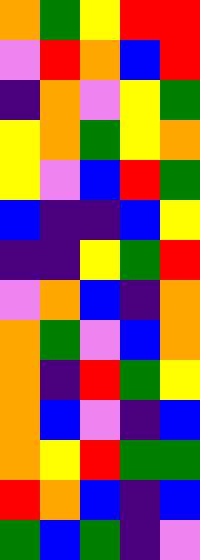[["orange", "green", "yellow", "red", "red"], ["violet", "red", "orange", "blue", "red"], ["indigo", "orange", "violet", "yellow", "green"], ["yellow", "orange", "green", "yellow", "orange"], ["yellow", "violet", "blue", "red", "green"], ["blue", "indigo", "indigo", "blue", "yellow"], ["indigo", "indigo", "yellow", "green", "red"], ["violet", "orange", "blue", "indigo", "orange"], ["orange", "green", "violet", "blue", "orange"], ["orange", "indigo", "red", "green", "yellow"], ["orange", "blue", "violet", "indigo", "blue"], ["orange", "yellow", "red", "green", "green"], ["red", "orange", "blue", "indigo", "blue"], ["green", "blue", "green", "indigo", "violet"]]